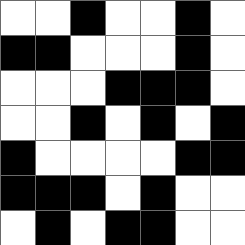[["white", "white", "black", "white", "white", "black", "white"], ["black", "black", "white", "white", "white", "black", "white"], ["white", "white", "white", "black", "black", "black", "white"], ["white", "white", "black", "white", "black", "white", "black"], ["black", "white", "white", "white", "white", "black", "black"], ["black", "black", "black", "white", "black", "white", "white"], ["white", "black", "white", "black", "black", "white", "white"]]